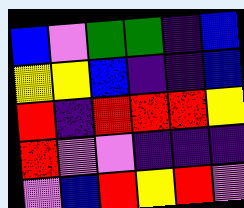[["blue", "violet", "green", "green", "indigo", "blue"], ["yellow", "yellow", "blue", "indigo", "indigo", "blue"], ["red", "indigo", "red", "red", "red", "yellow"], ["red", "violet", "violet", "indigo", "indigo", "indigo"], ["violet", "blue", "red", "yellow", "red", "violet"]]